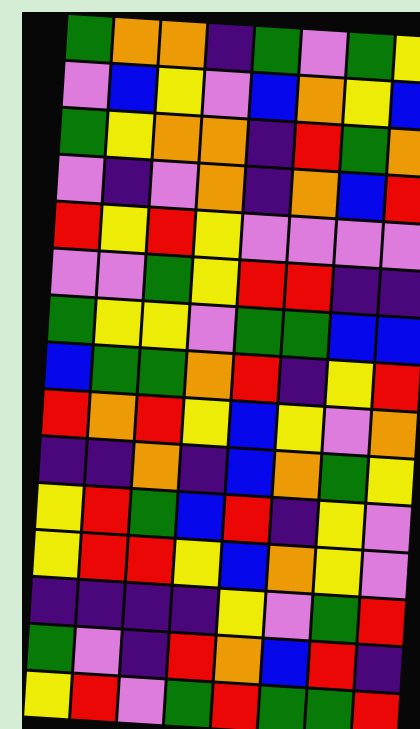[["green", "orange", "orange", "indigo", "green", "violet", "green", "yellow"], ["violet", "blue", "yellow", "violet", "blue", "orange", "yellow", "blue"], ["green", "yellow", "orange", "orange", "indigo", "red", "green", "orange"], ["violet", "indigo", "violet", "orange", "indigo", "orange", "blue", "red"], ["red", "yellow", "red", "yellow", "violet", "violet", "violet", "violet"], ["violet", "violet", "green", "yellow", "red", "red", "indigo", "indigo"], ["green", "yellow", "yellow", "violet", "green", "green", "blue", "blue"], ["blue", "green", "green", "orange", "red", "indigo", "yellow", "red"], ["red", "orange", "red", "yellow", "blue", "yellow", "violet", "orange"], ["indigo", "indigo", "orange", "indigo", "blue", "orange", "green", "yellow"], ["yellow", "red", "green", "blue", "red", "indigo", "yellow", "violet"], ["yellow", "red", "red", "yellow", "blue", "orange", "yellow", "violet"], ["indigo", "indigo", "indigo", "indigo", "yellow", "violet", "green", "red"], ["green", "violet", "indigo", "red", "orange", "blue", "red", "indigo"], ["yellow", "red", "violet", "green", "red", "green", "green", "red"]]